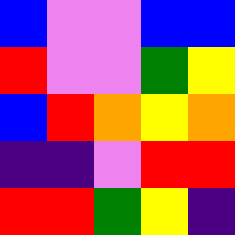[["blue", "violet", "violet", "blue", "blue"], ["red", "violet", "violet", "green", "yellow"], ["blue", "red", "orange", "yellow", "orange"], ["indigo", "indigo", "violet", "red", "red"], ["red", "red", "green", "yellow", "indigo"]]